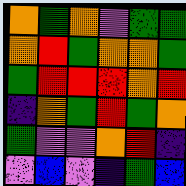[["orange", "green", "orange", "violet", "green", "green"], ["orange", "red", "green", "orange", "orange", "green"], ["green", "red", "red", "red", "orange", "red"], ["indigo", "orange", "green", "red", "green", "orange"], ["green", "violet", "violet", "orange", "red", "indigo"], ["violet", "blue", "violet", "indigo", "green", "blue"]]